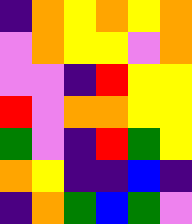[["indigo", "orange", "yellow", "orange", "yellow", "orange"], ["violet", "orange", "yellow", "yellow", "violet", "orange"], ["violet", "violet", "indigo", "red", "yellow", "yellow"], ["red", "violet", "orange", "orange", "yellow", "yellow"], ["green", "violet", "indigo", "red", "green", "yellow"], ["orange", "yellow", "indigo", "indigo", "blue", "indigo"], ["indigo", "orange", "green", "blue", "green", "violet"]]